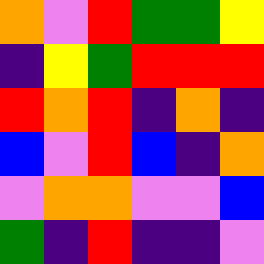[["orange", "violet", "red", "green", "green", "yellow"], ["indigo", "yellow", "green", "red", "red", "red"], ["red", "orange", "red", "indigo", "orange", "indigo"], ["blue", "violet", "red", "blue", "indigo", "orange"], ["violet", "orange", "orange", "violet", "violet", "blue"], ["green", "indigo", "red", "indigo", "indigo", "violet"]]